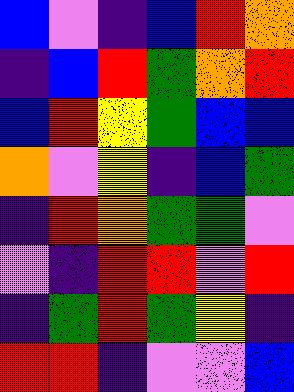[["blue", "violet", "indigo", "blue", "red", "orange"], ["indigo", "blue", "red", "green", "orange", "red"], ["blue", "red", "yellow", "green", "blue", "blue"], ["orange", "violet", "yellow", "indigo", "blue", "green"], ["indigo", "red", "orange", "green", "green", "violet"], ["violet", "indigo", "red", "red", "violet", "red"], ["indigo", "green", "red", "green", "yellow", "indigo"], ["red", "red", "indigo", "violet", "violet", "blue"]]